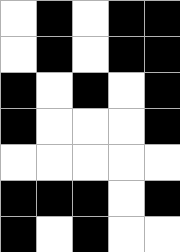[["white", "black", "white", "black", "black"], ["white", "black", "white", "black", "black"], ["black", "white", "black", "white", "black"], ["black", "white", "white", "white", "black"], ["white", "white", "white", "white", "white"], ["black", "black", "black", "white", "black"], ["black", "white", "black", "white", "white"]]